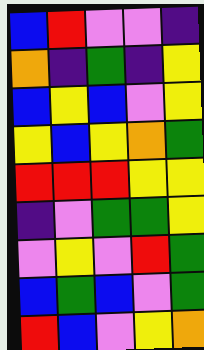[["blue", "red", "violet", "violet", "indigo"], ["orange", "indigo", "green", "indigo", "yellow"], ["blue", "yellow", "blue", "violet", "yellow"], ["yellow", "blue", "yellow", "orange", "green"], ["red", "red", "red", "yellow", "yellow"], ["indigo", "violet", "green", "green", "yellow"], ["violet", "yellow", "violet", "red", "green"], ["blue", "green", "blue", "violet", "green"], ["red", "blue", "violet", "yellow", "orange"]]